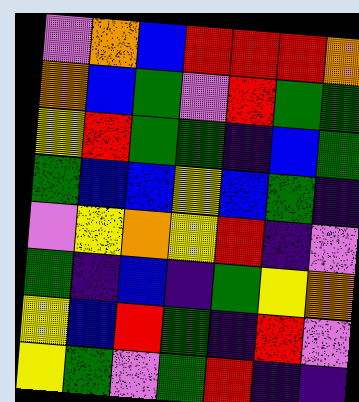[["violet", "orange", "blue", "red", "red", "red", "orange"], ["orange", "blue", "green", "violet", "red", "green", "green"], ["yellow", "red", "green", "green", "indigo", "blue", "green"], ["green", "blue", "blue", "yellow", "blue", "green", "indigo"], ["violet", "yellow", "orange", "yellow", "red", "indigo", "violet"], ["green", "indigo", "blue", "indigo", "green", "yellow", "orange"], ["yellow", "blue", "red", "green", "indigo", "red", "violet"], ["yellow", "green", "violet", "green", "red", "indigo", "indigo"]]